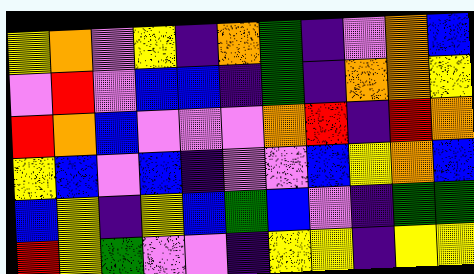[["yellow", "orange", "violet", "yellow", "indigo", "orange", "green", "indigo", "violet", "orange", "blue"], ["violet", "red", "violet", "blue", "blue", "indigo", "green", "indigo", "orange", "orange", "yellow"], ["red", "orange", "blue", "violet", "violet", "violet", "orange", "red", "indigo", "red", "orange"], ["yellow", "blue", "violet", "blue", "indigo", "violet", "violet", "blue", "yellow", "orange", "blue"], ["blue", "yellow", "indigo", "yellow", "blue", "green", "blue", "violet", "indigo", "green", "green"], ["red", "yellow", "green", "violet", "violet", "indigo", "yellow", "yellow", "indigo", "yellow", "yellow"]]